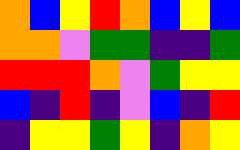[["orange", "blue", "yellow", "red", "orange", "blue", "yellow", "blue"], ["orange", "orange", "violet", "green", "green", "indigo", "indigo", "green"], ["red", "red", "red", "orange", "violet", "green", "yellow", "yellow"], ["blue", "indigo", "red", "indigo", "violet", "blue", "indigo", "red"], ["indigo", "yellow", "yellow", "green", "yellow", "indigo", "orange", "yellow"]]